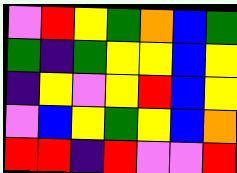[["violet", "red", "yellow", "green", "orange", "blue", "green"], ["green", "indigo", "green", "yellow", "yellow", "blue", "yellow"], ["indigo", "yellow", "violet", "yellow", "red", "blue", "yellow"], ["violet", "blue", "yellow", "green", "yellow", "blue", "orange"], ["red", "red", "indigo", "red", "violet", "violet", "red"]]